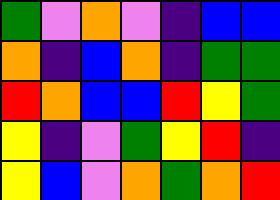[["green", "violet", "orange", "violet", "indigo", "blue", "blue"], ["orange", "indigo", "blue", "orange", "indigo", "green", "green"], ["red", "orange", "blue", "blue", "red", "yellow", "green"], ["yellow", "indigo", "violet", "green", "yellow", "red", "indigo"], ["yellow", "blue", "violet", "orange", "green", "orange", "red"]]